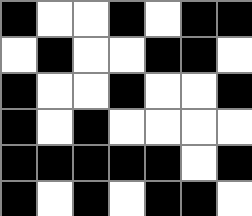[["black", "white", "white", "black", "white", "black", "black"], ["white", "black", "white", "white", "black", "black", "white"], ["black", "white", "white", "black", "white", "white", "black"], ["black", "white", "black", "white", "white", "white", "white"], ["black", "black", "black", "black", "black", "white", "black"], ["black", "white", "black", "white", "black", "black", "white"]]